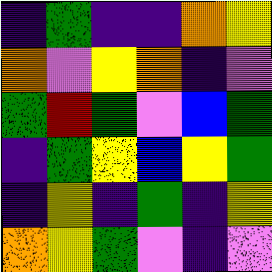[["indigo", "green", "indigo", "indigo", "orange", "yellow"], ["orange", "violet", "yellow", "orange", "indigo", "violet"], ["green", "red", "green", "violet", "blue", "green"], ["indigo", "green", "yellow", "blue", "yellow", "green"], ["indigo", "yellow", "indigo", "green", "indigo", "yellow"], ["orange", "yellow", "green", "violet", "indigo", "violet"]]